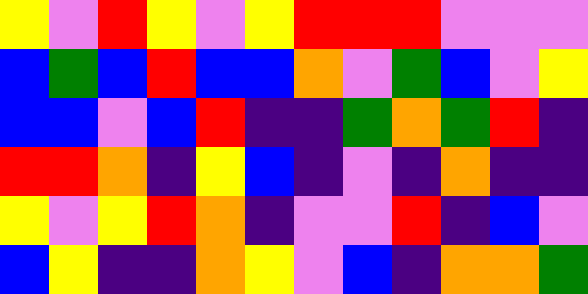[["yellow", "violet", "red", "yellow", "violet", "yellow", "red", "red", "red", "violet", "violet", "violet"], ["blue", "green", "blue", "red", "blue", "blue", "orange", "violet", "green", "blue", "violet", "yellow"], ["blue", "blue", "violet", "blue", "red", "indigo", "indigo", "green", "orange", "green", "red", "indigo"], ["red", "red", "orange", "indigo", "yellow", "blue", "indigo", "violet", "indigo", "orange", "indigo", "indigo"], ["yellow", "violet", "yellow", "red", "orange", "indigo", "violet", "violet", "red", "indigo", "blue", "violet"], ["blue", "yellow", "indigo", "indigo", "orange", "yellow", "violet", "blue", "indigo", "orange", "orange", "green"]]